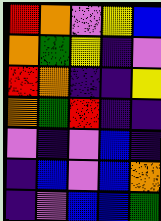[["red", "orange", "violet", "yellow", "blue"], ["orange", "green", "yellow", "indigo", "violet"], ["red", "orange", "indigo", "indigo", "yellow"], ["orange", "green", "red", "indigo", "indigo"], ["violet", "indigo", "violet", "blue", "indigo"], ["indigo", "blue", "violet", "blue", "orange"], ["indigo", "violet", "blue", "blue", "green"]]